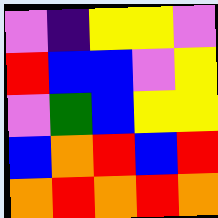[["violet", "indigo", "yellow", "yellow", "violet"], ["red", "blue", "blue", "violet", "yellow"], ["violet", "green", "blue", "yellow", "yellow"], ["blue", "orange", "red", "blue", "red"], ["orange", "red", "orange", "red", "orange"]]